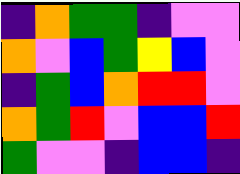[["indigo", "orange", "green", "green", "indigo", "violet", "violet"], ["orange", "violet", "blue", "green", "yellow", "blue", "violet"], ["indigo", "green", "blue", "orange", "red", "red", "violet"], ["orange", "green", "red", "violet", "blue", "blue", "red"], ["green", "violet", "violet", "indigo", "blue", "blue", "indigo"]]